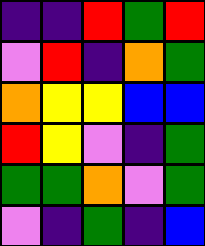[["indigo", "indigo", "red", "green", "red"], ["violet", "red", "indigo", "orange", "green"], ["orange", "yellow", "yellow", "blue", "blue"], ["red", "yellow", "violet", "indigo", "green"], ["green", "green", "orange", "violet", "green"], ["violet", "indigo", "green", "indigo", "blue"]]